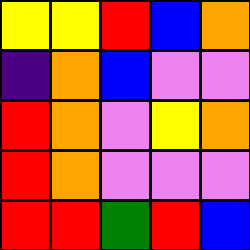[["yellow", "yellow", "red", "blue", "orange"], ["indigo", "orange", "blue", "violet", "violet"], ["red", "orange", "violet", "yellow", "orange"], ["red", "orange", "violet", "violet", "violet"], ["red", "red", "green", "red", "blue"]]